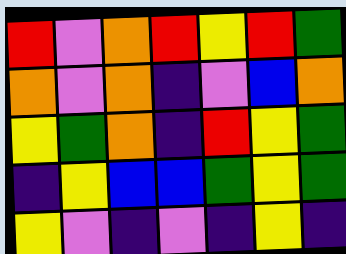[["red", "violet", "orange", "red", "yellow", "red", "green"], ["orange", "violet", "orange", "indigo", "violet", "blue", "orange"], ["yellow", "green", "orange", "indigo", "red", "yellow", "green"], ["indigo", "yellow", "blue", "blue", "green", "yellow", "green"], ["yellow", "violet", "indigo", "violet", "indigo", "yellow", "indigo"]]